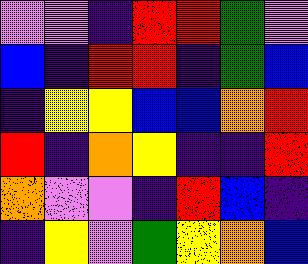[["violet", "violet", "indigo", "red", "red", "green", "violet"], ["blue", "indigo", "red", "red", "indigo", "green", "blue"], ["indigo", "yellow", "yellow", "blue", "blue", "orange", "red"], ["red", "indigo", "orange", "yellow", "indigo", "indigo", "red"], ["orange", "violet", "violet", "indigo", "red", "blue", "indigo"], ["indigo", "yellow", "violet", "green", "yellow", "orange", "blue"]]